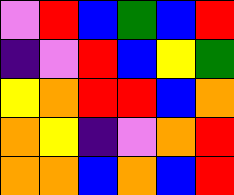[["violet", "red", "blue", "green", "blue", "red"], ["indigo", "violet", "red", "blue", "yellow", "green"], ["yellow", "orange", "red", "red", "blue", "orange"], ["orange", "yellow", "indigo", "violet", "orange", "red"], ["orange", "orange", "blue", "orange", "blue", "red"]]